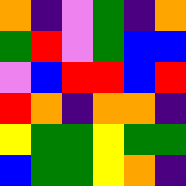[["orange", "indigo", "violet", "green", "indigo", "orange"], ["green", "red", "violet", "green", "blue", "blue"], ["violet", "blue", "red", "red", "blue", "red"], ["red", "orange", "indigo", "orange", "orange", "indigo"], ["yellow", "green", "green", "yellow", "green", "green"], ["blue", "green", "green", "yellow", "orange", "indigo"]]